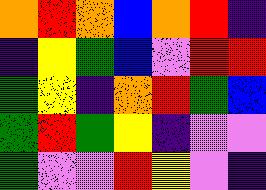[["orange", "red", "orange", "blue", "orange", "red", "indigo"], ["indigo", "yellow", "green", "blue", "violet", "red", "red"], ["green", "yellow", "indigo", "orange", "red", "green", "blue"], ["green", "red", "green", "yellow", "indigo", "violet", "violet"], ["green", "violet", "violet", "red", "yellow", "violet", "indigo"]]